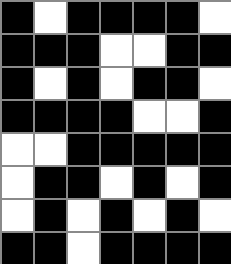[["black", "white", "black", "black", "black", "black", "white"], ["black", "black", "black", "white", "white", "black", "black"], ["black", "white", "black", "white", "black", "black", "white"], ["black", "black", "black", "black", "white", "white", "black"], ["white", "white", "black", "black", "black", "black", "black"], ["white", "black", "black", "white", "black", "white", "black"], ["white", "black", "white", "black", "white", "black", "white"], ["black", "black", "white", "black", "black", "black", "black"]]